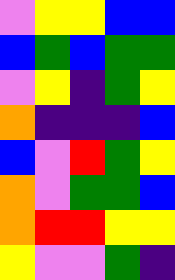[["violet", "yellow", "yellow", "blue", "blue"], ["blue", "green", "blue", "green", "green"], ["violet", "yellow", "indigo", "green", "yellow"], ["orange", "indigo", "indigo", "indigo", "blue"], ["blue", "violet", "red", "green", "yellow"], ["orange", "violet", "green", "green", "blue"], ["orange", "red", "red", "yellow", "yellow"], ["yellow", "violet", "violet", "green", "indigo"]]